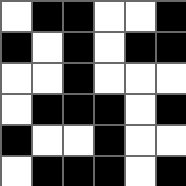[["white", "black", "black", "white", "white", "black"], ["black", "white", "black", "white", "black", "black"], ["white", "white", "black", "white", "white", "white"], ["white", "black", "black", "black", "white", "black"], ["black", "white", "white", "black", "white", "white"], ["white", "black", "black", "black", "white", "black"]]